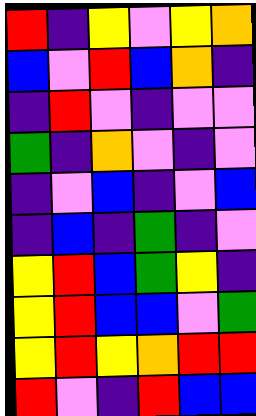[["red", "indigo", "yellow", "violet", "yellow", "orange"], ["blue", "violet", "red", "blue", "orange", "indigo"], ["indigo", "red", "violet", "indigo", "violet", "violet"], ["green", "indigo", "orange", "violet", "indigo", "violet"], ["indigo", "violet", "blue", "indigo", "violet", "blue"], ["indigo", "blue", "indigo", "green", "indigo", "violet"], ["yellow", "red", "blue", "green", "yellow", "indigo"], ["yellow", "red", "blue", "blue", "violet", "green"], ["yellow", "red", "yellow", "orange", "red", "red"], ["red", "violet", "indigo", "red", "blue", "blue"]]